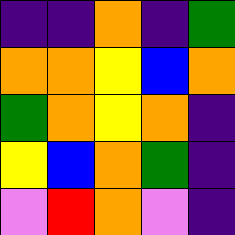[["indigo", "indigo", "orange", "indigo", "green"], ["orange", "orange", "yellow", "blue", "orange"], ["green", "orange", "yellow", "orange", "indigo"], ["yellow", "blue", "orange", "green", "indigo"], ["violet", "red", "orange", "violet", "indigo"]]